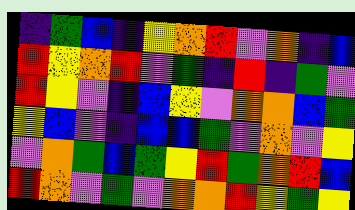[["indigo", "green", "blue", "indigo", "yellow", "orange", "red", "violet", "orange", "indigo", "blue"], ["red", "yellow", "orange", "red", "violet", "green", "indigo", "red", "indigo", "green", "violet"], ["red", "yellow", "violet", "indigo", "blue", "yellow", "violet", "orange", "orange", "blue", "green"], ["yellow", "blue", "violet", "indigo", "blue", "blue", "green", "violet", "orange", "violet", "yellow"], ["violet", "orange", "green", "blue", "green", "yellow", "red", "green", "orange", "red", "blue"], ["red", "orange", "violet", "green", "violet", "orange", "orange", "red", "yellow", "green", "yellow"]]